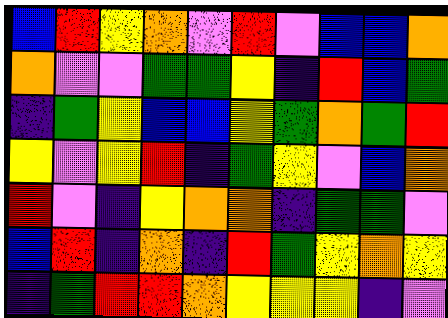[["blue", "red", "yellow", "orange", "violet", "red", "violet", "blue", "blue", "orange"], ["orange", "violet", "violet", "green", "green", "yellow", "indigo", "red", "blue", "green"], ["indigo", "green", "yellow", "blue", "blue", "yellow", "green", "orange", "green", "red"], ["yellow", "violet", "yellow", "red", "indigo", "green", "yellow", "violet", "blue", "orange"], ["red", "violet", "indigo", "yellow", "orange", "orange", "indigo", "green", "green", "violet"], ["blue", "red", "indigo", "orange", "indigo", "red", "green", "yellow", "orange", "yellow"], ["indigo", "green", "red", "red", "orange", "yellow", "yellow", "yellow", "indigo", "violet"]]